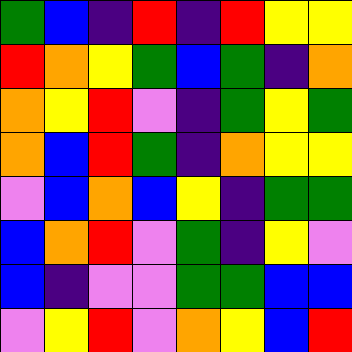[["green", "blue", "indigo", "red", "indigo", "red", "yellow", "yellow"], ["red", "orange", "yellow", "green", "blue", "green", "indigo", "orange"], ["orange", "yellow", "red", "violet", "indigo", "green", "yellow", "green"], ["orange", "blue", "red", "green", "indigo", "orange", "yellow", "yellow"], ["violet", "blue", "orange", "blue", "yellow", "indigo", "green", "green"], ["blue", "orange", "red", "violet", "green", "indigo", "yellow", "violet"], ["blue", "indigo", "violet", "violet", "green", "green", "blue", "blue"], ["violet", "yellow", "red", "violet", "orange", "yellow", "blue", "red"]]